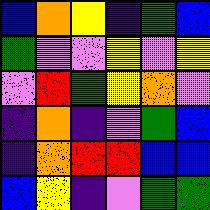[["blue", "orange", "yellow", "indigo", "green", "blue"], ["green", "violet", "violet", "yellow", "violet", "yellow"], ["violet", "red", "green", "yellow", "orange", "violet"], ["indigo", "orange", "indigo", "violet", "green", "blue"], ["indigo", "orange", "red", "red", "blue", "blue"], ["blue", "yellow", "indigo", "violet", "green", "green"]]